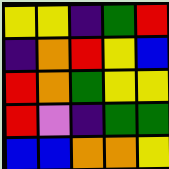[["yellow", "yellow", "indigo", "green", "red"], ["indigo", "orange", "red", "yellow", "blue"], ["red", "orange", "green", "yellow", "yellow"], ["red", "violet", "indigo", "green", "green"], ["blue", "blue", "orange", "orange", "yellow"]]